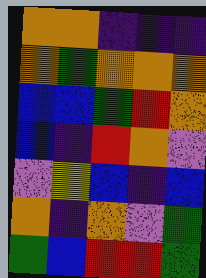[["orange", "orange", "indigo", "indigo", "indigo"], ["orange", "green", "orange", "orange", "orange"], ["blue", "blue", "green", "red", "orange"], ["blue", "indigo", "red", "orange", "violet"], ["violet", "yellow", "blue", "indigo", "blue"], ["orange", "indigo", "orange", "violet", "green"], ["green", "blue", "red", "red", "green"]]